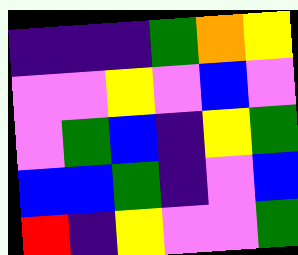[["indigo", "indigo", "indigo", "green", "orange", "yellow"], ["violet", "violet", "yellow", "violet", "blue", "violet"], ["violet", "green", "blue", "indigo", "yellow", "green"], ["blue", "blue", "green", "indigo", "violet", "blue"], ["red", "indigo", "yellow", "violet", "violet", "green"]]